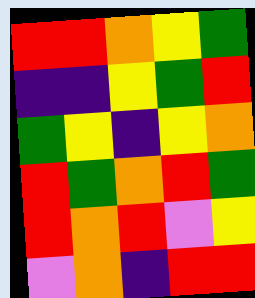[["red", "red", "orange", "yellow", "green"], ["indigo", "indigo", "yellow", "green", "red"], ["green", "yellow", "indigo", "yellow", "orange"], ["red", "green", "orange", "red", "green"], ["red", "orange", "red", "violet", "yellow"], ["violet", "orange", "indigo", "red", "red"]]